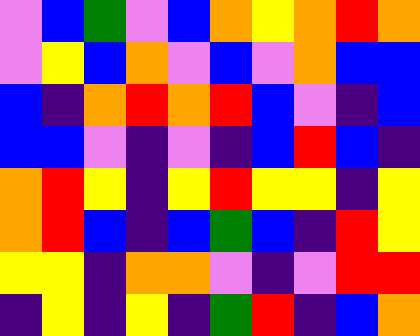[["violet", "blue", "green", "violet", "blue", "orange", "yellow", "orange", "red", "orange"], ["violet", "yellow", "blue", "orange", "violet", "blue", "violet", "orange", "blue", "blue"], ["blue", "indigo", "orange", "red", "orange", "red", "blue", "violet", "indigo", "blue"], ["blue", "blue", "violet", "indigo", "violet", "indigo", "blue", "red", "blue", "indigo"], ["orange", "red", "yellow", "indigo", "yellow", "red", "yellow", "yellow", "indigo", "yellow"], ["orange", "red", "blue", "indigo", "blue", "green", "blue", "indigo", "red", "yellow"], ["yellow", "yellow", "indigo", "orange", "orange", "violet", "indigo", "violet", "red", "red"], ["indigo", "yellow", "indigo", "yellow", "indigo", "green", "red", "indigo", "blue", "orange"]]